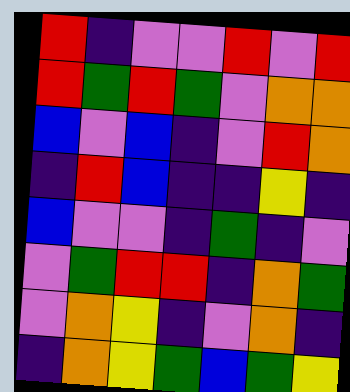[["red", "indigo", "violet", "violet", "red", "violet", "red"], ["red", "green", "red", "green", "violet", "orange", "orange"], ["blue", "violet", "blue", "indigo", "violet", "red", "orange"], ["indigo", "red", "blue", "indigo", "indigo", "yellow", "indigo"], ["blue", "violet", "violet", "indigo", "green", "indigo", "violet"], ["violet", "green", "red", "red", "indigo", "orange", "green"], ["violet", "orange", "yellow", "indigo", "violet", "orange", "indigo"], ["indigo", "orange", "yellow", "green", "blue", "green", "yellow"]]